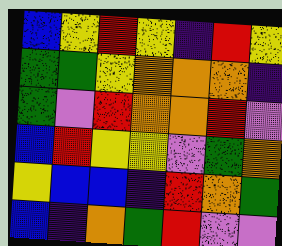[["blue", "yellow", "red", "yellow", "indigo", "red", "yellow"], ["green", "green", "yellow", "orange", "orange", "orange", "indigo"], ["green", "violet", "red", "orange", "orange", "red", "violet"], ["blue", "red", "yellow", "yellow", "violet", "green", "orange"], ["yellow", "blue", "blue", "indigo", "red", "orange", "green"], ["blue", "indigo", "orange", "green", "red", "violet", "violet"]]